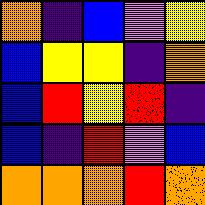[["orange", "indigo", "blue", "violet", "yellow"], ["blue", "yellow", "yellow", "indigo", "orange"], ["blue", "red", "yellow", "red", "indigo"], ["blue", "indigo", "red", "violet", "blue"], ["orange", "orange", "orange", "red", "orange"]]